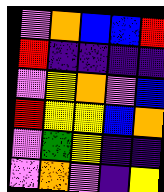[["violet", "orange", "blue", "blue", "red"], ["red", "indigo", "indigo", "indigo", "indigo"], ["violet", "yellow", "orange", "violet", "blue"], ["red", "yellow", "yellow", "blue", "orange"], ["violet", "green", "yellow", "indigo", "indigo"], ["violet", "orange", "violet", "indigo", "yellow"]]